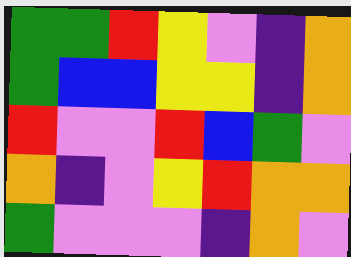[["green", "green", "red", "yellow", "violet", "indigo", "orange"], ["green", "blue", "blue", "yellow", "yellow", "indigo", "orange"], ["red", "violet", "violet", "red", "blue", "green", "violet"], ["orange", "indigo", "violet", "yellow", "red", "orange", "orange"], ["green", "violet", "violet", "violet", "indigo", "orange", "violet"]]